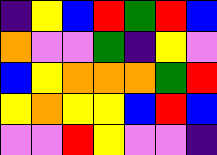[["indigo", "yellow", "blue", "red", "green", "red", "blue"], ["orange", "violet", "violet", "green", "indigo", "yellow", "violet"], ["blue", "yellow", "orange", "orange", "orange", "green", "red"], ["yellow", "orange", "yellow", "yellow", "blue", "red", "blue"], ["violet", "violet", "red", "yellow", "violet", "violet", "indigo"]]